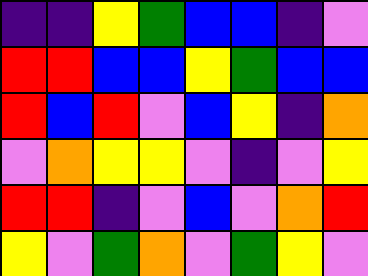[["indigo", "indigo", "yellow", "green", "blue", "blue", "indigo", "violet"], ["red", "red", "blue", "blue", "yellow", "green", "blue", "blue"], ["red", "blue", "red", "violet", "blue", "yellow", "indigo", "orange"], ["violet", "orange", "yellow", "yellow", "violet", "indigo", "violet", "yellow"], ["red", "red", "indigo", "violet", "blue", "violet", "orange", "red"], ["yellow", "violet", "green", "orange", "violet", "green", "yellow", "violet"]]